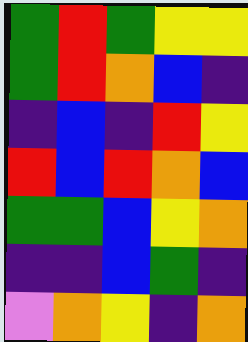[["green", "red", "green", "yellow", "yellow"], ["green", "red", "orange", "blue", "indigo"], ["indigo", "blue", "indigo", "red", "yellow"], ["red", "blue", "red", "orange", "blue"], ["green", "green", "blue", "yellow", "orange"], ["indigo", "indigo", "blue", "green", "indigo"], ["violet", "orange", "yellow", "indigo", "orange"]]